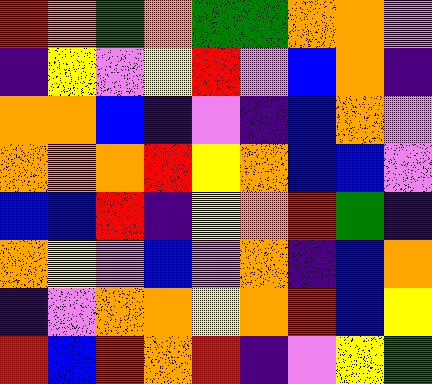[["red", "orange", "green", "orange", "green", "green", "orange", "orange", "violet"], ["indigo", "yellow", "violet", "yellow", "red", "violet", "blue", "orange", "indigo"], ["orange", "orange", "blue", "indigo", "violet", "indigo", "blue", "orange", "violet"], ["orange", "orange", "orange", "red", "yellow", "orange", "blue", "blue", "violet"], ["blue", "blue", "red", "indigo", "yellow", "orange", "red", "green", "indigo"], ["orange", "yellow", "violet", "blue", "violet", "orange", "indigo", "blue", "orange"], ["indigo", "violet", "orange", "orange", "yellow", "orange", "red", "blue", "yellow"], ["red", "blue", "red", "orange", "red", "indigo", "violet", "yellow", "green"]]